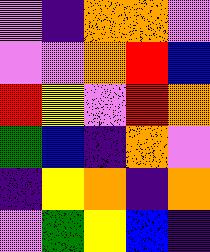[["violet", "indigo", "orange", "orange", "violet"], ["violet", "violet", "orange", "red", "blue"], ["red", "yellow", "violet", "red", "orange"], ["green", "blue", "indigo", "orange", "violet"], ["indigo", "yellow", "orange", "indigo", "orange"], ["violet", "green", "yellow", "blue", "indigo"]]